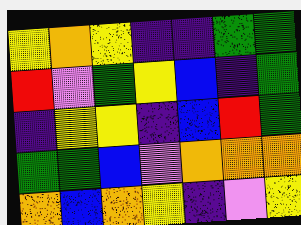[["yellow", "orange", "yellow", "indigo", "indigo", "green", "green"], ["red", "violet", "green", "yellow", "blue", "indigo", "green"], ["indigo", "yellow", "yellow", "indigo", "blue", "red", "green"], ["green", "green", "blue", "violet", "orange", "orange", "orange"], ["orange", "blue", "orange", "yellow", "indigo", "violet", "yellow"]]